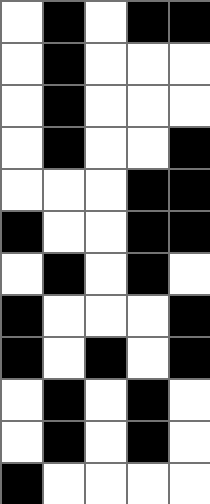[["white", "black", "white", "black", "black"], ["white", "black", "white", "white", "white"], ["white", "black", "white", "white", "white"], ["white", "black", "white", "white", "black"], ["white", "white", "white", "black", "black"], ["black", "white", "white", "black", "black"], ["white", "black", "white", "black", "white"], ["black", "white", "white", "white", "black"], ["black", "white", "black", "white", "black"], ["white", "black", "white", "black", "white"], ["white", "black", "white", "black", "white"], ["black", "white", "white", "white", "white"]]